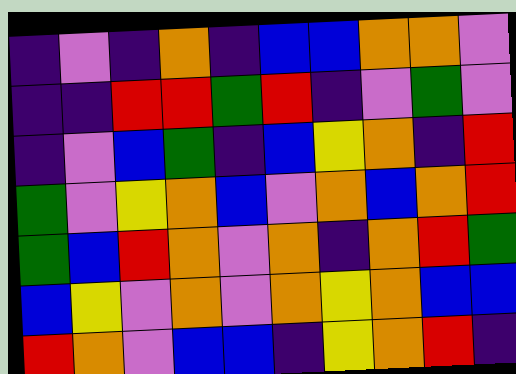[["indigo", "violet", "indigo", "orange", "indigo", "blue", "blue", "orange", "orange", "violet"], ["indigo", "indigo", "red", "red", "green", "red", "indigo", "violet", "green", "violet"], ["indigo", "violet", "blue", "green", "indigo", "blue", "yellow", "orange", "indigo", "red"], ["green", "violet", "yellow", "orange", "blue", "violet", "orange", "blue", "orange", "red"], ["green", "blue", "red", "orange", "violet", "orange", "indigo", "orange", "red", "green"], ["blue", "yellow", "violet", "orange", "violet", "orange", "yellow", "orange", "blue", "blue"], ["red", "orange", "violet", "blue", "blue", "indigo", "yellow", "orange", "red", "indigo"]]